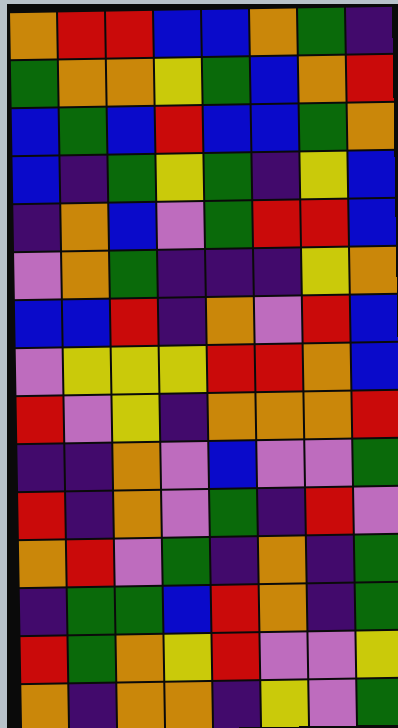[["orange", "red", "red", "blue", "blue", "orange", "green", "indigo"], ["green", "orange", "orange", "yellow", "green", "blue", "orange", "red"], ["blue", "green", "blue", "red", "blue", "blue", "green", "orange"], ["blue", "indigo", "green", "yellow", "green", "indigo", "yellow", "blue"], ["indigo", "orange", "blue", "violet", "green", "red", "red", "blue"], ["violet", "orange", "green", "indigo", "indigo", "indigo", "yellow", "orange"], ["blue", "blue", "red", "indigo", "orange", "violet", "red", "blue"], ["violet", "yellow", "yellow", "yellow", "red", "red", "orange", "blue"], ["red", "violet", "yellow", "indigo", "orange", "orange", "orange", "red"], ["indigo", "indigo", "orange", "violet", "blue", "violet", "violet", "green"], ["red", "indigo", "orange", "violet", "green", "indigo", "red", "violet"], ["orange", "red", "violet", "green", "indigo", "orange", "indigo", "green"], ["indigo", "green", "green", "blue", "red", "orange", "indigo", "green"], ["red", "green", "orange", "yellow", "red", "violet", "violet", "yellow"], ["orange", "indigo", "orange", "orange", "indigo", "yellow", "violet", "green"]]